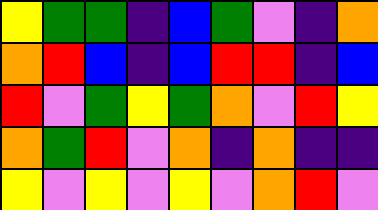[["yellow", "green", "green", "indigo", "blue", "green", "violet", "indigo", "orange"], ["orange", "red", "blue", "indigo", "blue", "red", "red", "indigo", "blue"], ["red", "violet", "green", "yellow", "green", "orange", "violet", "red", "yellow"], ["orange", "green", "red", "violet", "orange", "indigo", "orange", "indigo", "indigo"], ["yellow", "violet", "yellow", "violet", "yellow", "violet", "orange", "red", "violet"]]